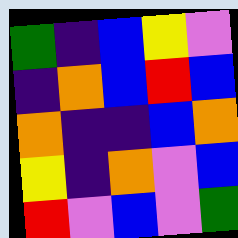[["green", "indigo", "blue", "yellow", "violet"], ["indigo", "orange", "blue", "red", "blue"], ["orange", "indigo", "indigo", "blue", "orange"], ["yellow", "indigo", "orange", "violet", "blue"], ["red", "violet", "blue", "violet", "green"]]